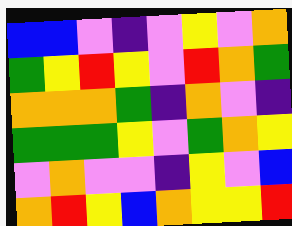[["blue", "blue", "violet", "indigo", "violet", "yellow", "violet", "orange"], ["green", "yellow", "red", "yellow", "violet", "red", "orange", "green"], ["orange", "orange", "orange", "green", "indigo", "orange", "violet", "indigo"], ["green", "green", "green", "yellow", "violet", "green", "orange", "yellow"], ["violet", "orange", "violet", "violet", "indigo", "yellow", "violet", "blue"], ["orange", "red", "yellow", "blue", "orange", "yellow", "yellow", "red"]]